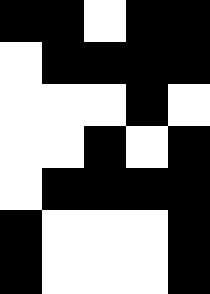[["black", "black", "white", "black", "black"], ["white", "black", "black", "black", "black"], ["white", "white", "white", "black", "white"], ["white", "white", "black", "white", "black"], ["white", "black", "black", "black", "black"], ["black", "white", "white", "white", "black"], ["black", "white", "white", "white", "black"]]